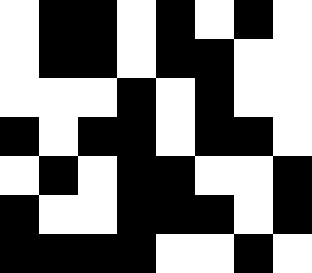[["white", "black", "black", "white", "black", "white", "black", "white"], ["white", "black", "black", "white", "black", "black", "white", "white"], ["white", "white", "white", "black", "white", "black", "white", "white"], ["black", "white", "black", "black", "white", "black", "black", "white"], ["white", "black", "white", "black", "black", "white", "white", "black"], ["black", "white", "white", "black", "black", "black", "white", "black"], ["black", "black", "black", "black", "white", "white", "black", "white"]]